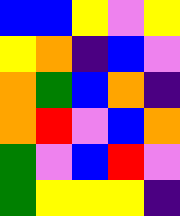[["blue", "blue", "yellow", "violet", "yellow"], ["yellow", "orange", "indigo", "blue", "violet"], ["orange", "green", "blue", "orange", "indigo"], ["orange", "red", "violet", "blue", "orange"], ["green", "violet", "blue", "red", "violet"], ["green", "yellow", "yellow", "yellow", "indigo"]]